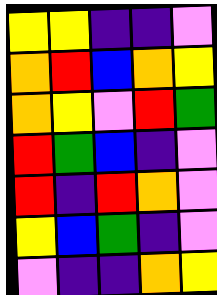[["yellow", "yellow", "indigo", "indigo", "violet"], ["orange", "red", "blue", "orange", "yellow"], ["orange", "yellow", "violet", "red", "green"], ["red", "green", "blue", "indigo", "violet"], ["red", "indigo", "red", "orange", "violet"], ["yellow", "blue", "green", "indigo", "violet"], ["violet", "indigo", "indigo", "orange", "yellow"]]